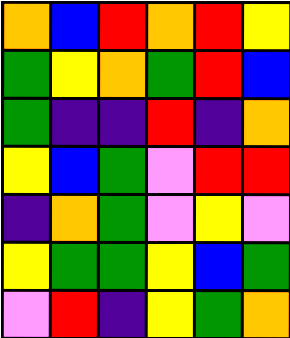[["orange", "blue", "red", "orange", "red", "yellow"], ["green", "yellow", "orange", "green", "red", "blue"], ["green", "indigo", "indigo", "red", "indigo", "orange"], ["yellow", "blue", "green", "violet", "red", "red"], ["indigo", "orange", "green", "violet", "yellow", "violet"], ["yellow", "green", "green", "yellow", "blue", "green"], ["violet", "red", "indigo", "yellow", "green", "orange"]]